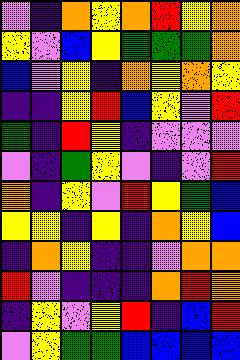[["violet", "indigo", "orange", "yellow", "orange", "red", "yellow", "orange"], ["yellow", "violet", "blue", "yellow", "green", "green", "green", "orange"], ["blue", "violet", "yellow", "indigo", "orange", "yellow", "orange", "yellow"], ["indigo", "indigo", "yellow", "red", "blue", "yellow", "violet", "red"], ["green", "indigo", "red", "yellow", "indigo", "violet", "violet", "violet"], ["violet", "indigo", "green", "yellow", "violet", "indigo", "violet", "red"], ["orange", "indigo", "yellow", "violet", "red", "yellow", "green", "blue"], ["yellow", "yellow", "indigo", "yellow", "indigo", "orange", "yellow", "blue"], ["indigo", "orange", "yellow", "indigo", "indigo", "violet", "orange", "orange"], ["red", "violet", "indigo", "indigo", "indigo", "orange", "red", "orange"], ["indigo", "yellow", "violet", "yellow", "red", "indigo", "blue", "red"], ["violet", "yellow", "green", "green", "blue", "blue", "blue", "blue"]]